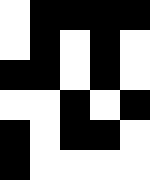[["white", "black", "black", "black", "black"], ["white", "black", "white", "black", "white"], ["black", "black", "white", "black", "white"], ["white", "white", "black", "white", "black"], ["black", "white", "black", "black", "white"], ["black", "white", "white", "white", "white"]]